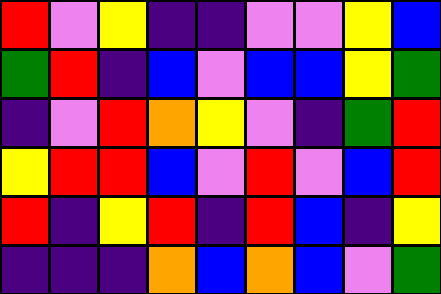[["red", "violet", "yellow", "indigo", "indigo", "violet", "violet", "yellow", "blue"], ["green", "red", "indigo", "blue", "violet", "blue", "blue", "yellow", "green"], ["indigo", "violet", "red", "orange", "yellow", "violet", "indigo", "green", "red"], ["yellow", "red", "red", "blue", "violet", "red", "violet", "blue", "red"], ["red", "indigo", "yellow", "red", "indigo", "red", "blue", "indigo", "yellow"], ["indigo", "indigo", "indigo", "orange", "blue", "orange", "blue", "violet", "green"]]